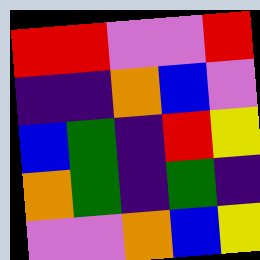[["red", "red", "violet", "violet", "red"], ["indigo", "indigo", "orange", "blue", "violet"], ["blue", "green", "indigo", "red", "yellow"], ["orange", "green", "indigo", "green", "indigo"], ["violet", "violet", "orange", "blue", "yellow"]]